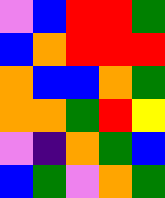[["violet", "blue", "red", "red", "green"], ["blue", "orange", "red", "red", "red"], ["orange", "blue", "blue", "orange", "green"], ["orange", "orange", "green", "red", "yellow"], ["violet", "indigo", "orange", "green", "blue"], ["blue", "green", "violet", "orange", "green"]]